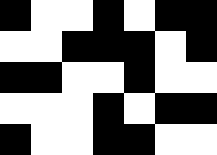[["black", "white", "white", "black", "white", "black", "black"], ["white", "white", "black", "black", "black", "white", "black"], ["black", "black", "white", "white", "black", "white", "white"], ["white", "white", "white", "black", "white", "black", "black"], ["black", "white", "white", "black", "black", "white", "white"]]